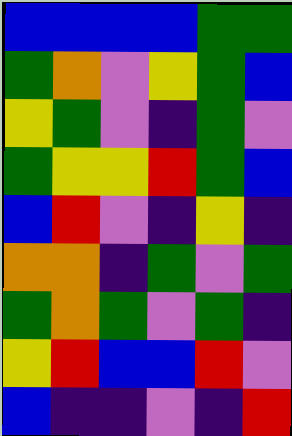[["blue", "blue", "blue", "blue", "green", "green"], ["green", "orange", "violet", "yellow", "green", "blue"], ["yellow", "green", "violet", "indigo", "green", "violet"], ["green", "yellow", "yellow", "red", "green", "blue"], ["blue", "red", "violet", "indigo", "yellow", "indigo"], ["orange", "orange", "indigo", "green", "violet", "green"], ["green", "orange", "green", "violet", "green", "indigo"], ["yellow", "red", "blue", "blue", "red", "violet"], ["blue", "indigo", "indigo", "violet", "indigo", "red"]]